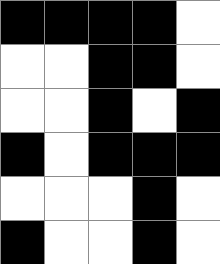[["black", "black", "black", "black", "white"], ["white", "white", "black", "black", "white"], ["white", "white", "black", "white", "black"], ["black", "white", "black", "black", "black"], ["white", "white", "white", "black", "white"], ["black", "white", "white", "black", "white"]]